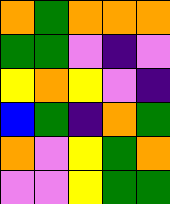[["orange", "green", "orange", "orange", "orange"], ["green", "green", "violet", "indigo", "violet"], ["yellow", "orange", "yellow", "violet", "indigo"], ["blue", "green", "indigo", "orange", "green"], ["orange", "violet", "yellow", "green", "orange"], ["violet", "violet", "yellow", "green", "green"]]